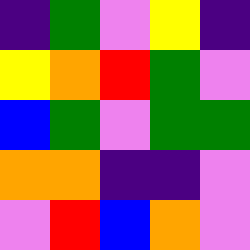[["indigo", "green", "violet", "yellow", "indigo"], ["yellow", "orange", "red", "green", "violet"], ["blue", "green", "violet", "green", "green"], ["orange", "orange", "indigo", "indigo", "violet"], ["violet", "red", "blue", "orange", "violet"]]